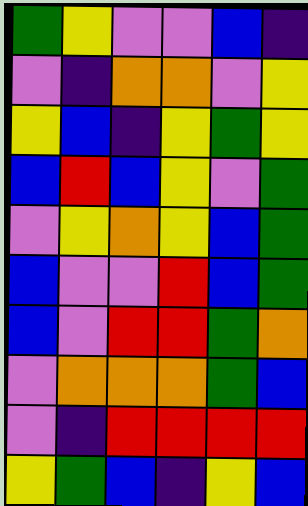[["green", "yellow", "violet", "violet", "blue", "indigo"], ["violet", "indigo", "orange", "orange", "violet", "yellow"], ["yellow", "blue", "indigo", "yellow", "green", "yellow"], ["blue", "red", "blue", "yellow", "violet", "green"], ["violet", "yellow", "orange", "yellow", "blue", "green"], ["blue", "violet", "violet", "red", "blue", "green"], ["blue", "violet", "red", "red", "green", "orange"], ["violet", "orange", "orange", "orange", "green", "blue"], ["violet", "indigo", "red", "red", "red", "red"], ["yellow", "green", "blue", "indigo", "yellow", "blue"]]